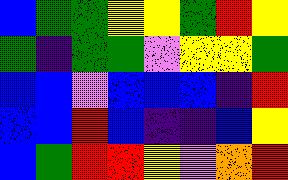[["blue", "green", "green", "yellow", "yellow", "green", "red", "yellow"], ["green", "indigo", "green", "green", "violet", "yellow", "yellow", "green"], ["blue", "blue", "violet", "blue", "blue", "blue", "indigo", "red"], ["blue", "blue", "red", "blue", "indigo", "indigo", "blue", "yellow"], ["blue", "green", "red", "red", "yellow", "violet", "orange", "red"]]